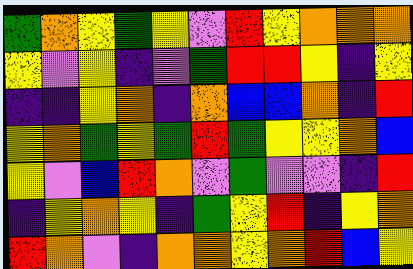[["green", "orange", "yellow", "green", "yellow", "violet", "red", "yellow", "orange", "orange", "orange"], ["yellow", "violet", "yellow", "indigo", "violet", "green", "red", "red", "yellow", "indigo", "yellow"], ["indigo", "indigo", "yellow", "orange", "indigo", "orange", "blue", "blue", "orange", "indigo", "red"], ["yellow", "orange", "green", "yellow", "green", "red", "green", "yellow", "yellow", "orange", "blue"], ["yellow", "violet", "blue", "red", "orange", "violet", "green", "violet", "violet", "indigo", "red"], ["indigo", "yellow", "orange", "yellow", "indigo", "green", "yellow", "red", "indigo", "yellow", "orange"], ["red", "orange", "violet", "indigo", "orange", "orange", "yellow", "orange", "red", "blue", "yellow"]]